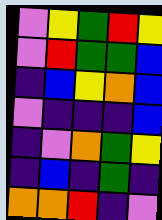[["violet", "yellow", "green", "red", "yellow"], ["violet", "red", "green", "green", "blue"], ["indigo", "blue", "yellow", "orange", "blue"], ["violet", "indigo", "indigo", "indigo", "blue"], ["indigo", "violet", "orange", "green", "yellow"], ["indigo", "blue", "indigo", "green", "indigo"], ["orange", "orange", "red", "indigo", "violet"]]